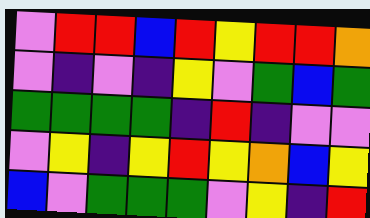[["violet", "red", "red", "blue", "red", "yellow", "red", "red", "orange"], ["violet", "indigo", "violet", "indigo", "yellow", "violet", "green", "blue", "green"], ["green", "green", "green", "green", "indigo", "red", "indigo", "violet", "violet"], ["violet", "yellow", "indigo", "yellow", "red", "yellow", "orange", "blue", "yellow"], ["blue", "violet", "green", "green", "green", "violet", "yellow", "indigo", "red"]]